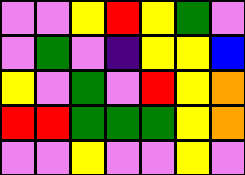[["violet", "violet", "yellow", "red", "yellow", "green", "violet"], ["violet", "green", "violet", "indigo", "yellow", "yellow", "blue"], ["yellow", "violet", "green", "violet", "red", "yellow", "orange"], ["red", "red", "green", "green", "green", "yellow", "orange"], ["violet", "violet", "yellow", "violet", "violet", "yellow", "violet"]]